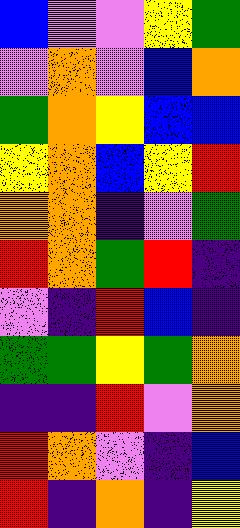[["blue", "violet", "violet", "yellow", "green"], ["violet", "orange", "violet", "blue", "orange"], ["green", "orange", "yellow", "blue", "blue"], ["yellow", "orange", "blue", "yellow", "red"], ["orange", "orange", "indigo", "violet", "green"], ["red", "orange", "green", "red", "indigo"], ["violet", "indigo", "red", "blue", "indigo"], ["green", "green", "yellow", "green", "orange"], ["indigo", "indigo", "red", "violet", "orange"], ["red", "orange", "violet", "indigo", "blue"], ["red", "indigo", "orange", "indigo", "yellow"]]